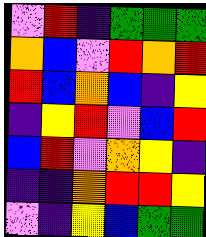[["violet", "red", "indigo", "green", "green", "green"], ["orange", "blue", "violet", "red", "orange", "red"], ["red", "blue", "orange", "blue", "indigo", "yellow"], ["indigo", "yellow", "red", "violet", "blue", "red"], ["blue", "red", "violet", "orange", "yellow", "indigo"], ["indigo", "indigo", "orange", "red", "red", "yellow"], ["violet", "indigo", "yellow", "blue", "green", "green"]]